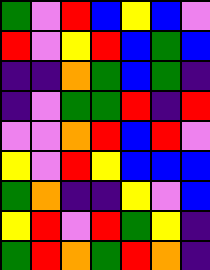[["green", "violet", "red", "blue", "yellow", "blue", "violet"], ["red", "violet", "yellow", "red", "blue", "green", "blue"], ["indigo", "indigo", "orange", "green", "blue", "green", "indigo"], ["indigo", "violet", "green", "green", "red", "indigo", "red"], ["violet", "violet", "orange", "red", "blue", "red", "violet"], ["yellow", "violet", "red", "yellow", "blue", "blue", "blue"], ["green", "orange", "indigo", "indigo", "yellow", "violet", "blue"], ["yellow", "red", "violet", "red", "green", "yellow", "indigo"], ["green", "red", "orange", "green", "red", "orange", "indigo"]]